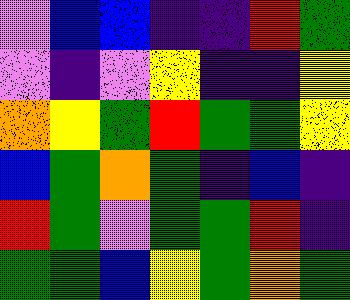[["violet", "blue", "blue", "indigo", "indigo", "red", "green"], ["violet", "indigo", "violet", "yellow", "indigo", "indigo", "yellow"], ["orange", "yellow", "green", "red", "green", "green", "yellow"], ["blue", "green", "orange", "green", "indigo", "blue", "indigo"], ["red", "green", "violet", "green", "green", "red", "indigo"], ["green", "green", "blue", "yellow", "green", "orange", "green"]]